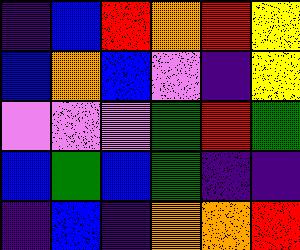[["indigo", "blue", "red", "orange", "red", "yellow"], ["blue", "orange", "blue", "violet", "indigo", "yellow"], ["violet", "violet", "violet", "green", "red", "green"], ["blue", "green", "blue", "green", "indigo", "indigo"], ["indigo", "blue", "indigo", "orange", "orange", "red"]]